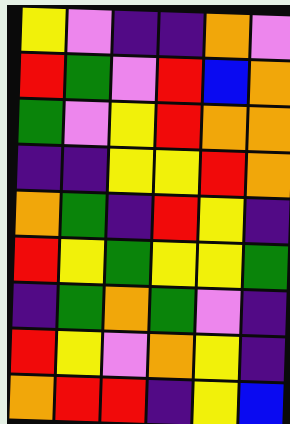[["yellow", "violet", "indigo", "indigo", "orange", "violet"], ["red", "green", "violet", "red", "blue", "orange"], ["green", "violet", "yellow", "red", "orange", "orange"], ["indigo", "indigo", "yellow", "yellow", "red", "orange"], ["orange", "green", "indigo", "red", "yellow", "indigo"], ["red", "yellow", "green", "yellow", "yellow", "green"], ["indigo", "green", "orange", "green", "violet", "indigo"], ["red", "yellow", "violet", "orange", "yellow", "indigo"], ["orange", "red", "red", "indigo", "yellow", "blue"]]